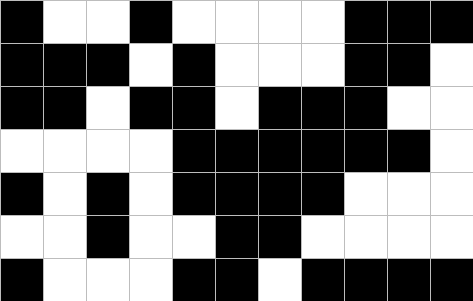[["black", "white", "white", "black", "white", "white", "white", "white", "black", "black", "black"], ["black", "black", "black", "white", "black", "white", "white", "white", "black", "black", "white"], ["black", "black", "white", "black", "black", "white", "black", "black", "black", "white", "white"], ["white", "white", "white", "white", "black", "black", "black", "black", "black", "black", "white"], ["black", "white", "black", "white", "black", "black", "black", "black", "white", "white", "white"], ["white", "white", "black", "white", "white", "black", "black", "white", "white", "white", "white"], ["black", "white", "white", "white", "black", "black", "white", "black", "black", "black", "black"]]